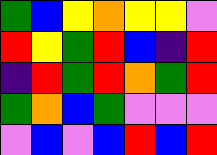[["green", "blue", "yellow", "orange", "yellow", "yellow", "violet"], ["red", "yellow", "green", "red", "blue", "indigo", "red"], ["indigo", "red", "green", "red", "orange", "green", "red"], ["green", "orange", "blue", "green", "violet", "violet", "violet"], ["violet", "blue", "violet", "blue", "red", "blue", "red"]]